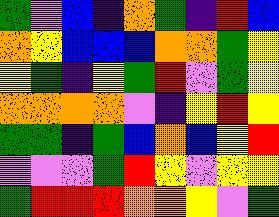[["green", "violet", "blue", "indigo", "orange", "green", "indigo", "red", "blue"], ["orange", "yellow", "blue", "blue", "blue", "orange", "orange", "green", "yellow"], ["yellow", "green", "indigo", "yellow", "green", "red", "violet", "green", "yellow"], ["orange", "orange", "orange", "orange", "violet", "indigo", "yellow", "red", "yellow"], ["green", "green", "indigo", "green", "blue", "orange", "blue", "yellow", "red"], ["violet", "violet", "violet", "green", "red", "yellow", "violet", "yellow", "yellow"], ["green", "red", "red", "red", "orange", "orange", "yellow", "violet", "green"]]